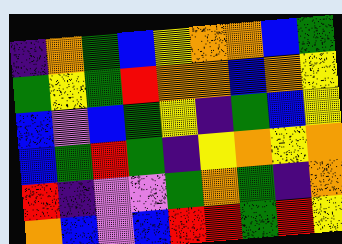[["indigo", "orange", "green", "blue", "yellow", "orange", "orange", "blue", "green"], ["green", "yellow", "green", "red", "orange", "orange", "blue", "orange", "yellow"], ["blue", "violet", "blue", "green", "yellow", "indigo", "green", "blue", "yellow"], ["blue", "green", "red", "green", "indigo", "yellow", "orange", "yellow", "orange"], ["red", "indigo", "violet", "violet", "green", "orange", "green", "indigo", "orange"], ["orange", "blue", "violet", "blue", "red", "red", "green", "red", "yellow"]]